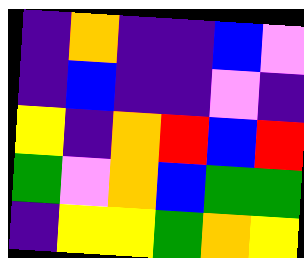[["indigo", "orange", "indigo", "indigo", "blue", "violet"], ["indigo", "blue", "indigo", "indigo", "violet", "indigo"], ["yellow", "indigo", "orange", "red", "blue", "red"], ["green", "violet", "orange", "blue", "green", "green"], ["indigo", "yellow", "yellow", "green", "orange", "yellow"]]